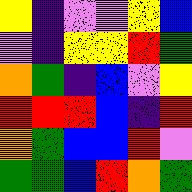[["yellow", "indigo", "violet", "violet", "yellow", "blue"], ["violet", "indigo", "yellow", "yellow", "red", "green"], ["orange", "green", "indigo", "blue", "violet", "yellow"], ["red", "red", "red", "blue", "indigo", "red"], ["orange", "green", "blue", "blue", "red", "violet"], ["green", "green", "blue", "red", "orange", "green"]]